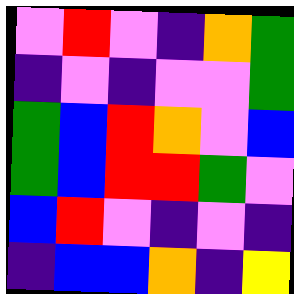[["violet", "red", "violet", "indigo", "orange", "green"], ["indigo", "violet", "indigo", "violet", "violet", "green"], ["green", "blue", "red", "orange", "violet", "blue"], ["green", "blue", "red", "red", "green", "violet"], ["blue", "red", "violet", "indigo", "violet", "indigo"], ["indigo", "blue", "blue", "orange", "indigo", "yellow"]]